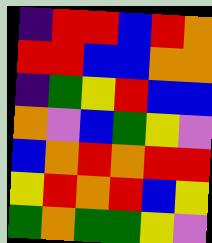[["indigo", "red", "red", "blue", "red", "orange"], ["red", "red", "blue", "blue", "orange", "orange"], ["indigo", "green", "yellow", "red", "blue", "blue"], ["orange", "violet", "blue", "green", "yellow", "violet"], ["blue", "orange", "red", "orange", "red", "red"], ["yellow", "red", "orange", "red", "blue", "yellow"], ["green", "orange", "green", "green", "yellow", "violet"]]